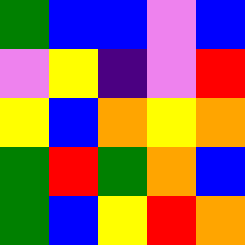[["green", "blue", "blue", "violet", "blue"], ["violet", "yellow", "indigo", "violet", "red"], ["yellow", "blue", "orange", "yellow", "orange"], ["green", "red", "green", "orange", "blue"], ["green", "blue", "yellow", "red", "orange"]]